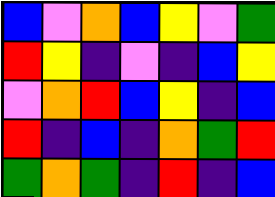[["blue", "violet", "orange", "blue", "yellow", "violet", "green"], ["red", "yellow", "indigo", "violet", "indigo", "blue", "yellow"], ["violet", "orange", "red", "blue", "yellow", "indigo", "blue"], ["red", "indigo", "blue", "indigo", "orange", "green", "red"], ["green", "orange", "green", "indigo", "red", "indigo", "blue"]]